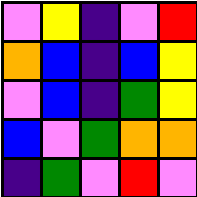[["violet", "yellow", "indigo", "violet", "red"], ["orange", "blue", "indigo", "blue", "yellow"], ["violet", "blue", "indigo", "green", "yellow"], ["blue", "violet", "green", "orange", "orange"], ["indigo", "green", "violet", "red", "violet"]]